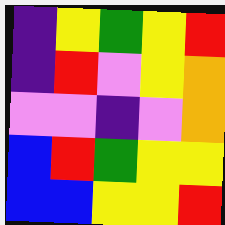[["indigo", "yellow", "green", "yellow", "red"], ["indigo", "red", "violet", "yellow", "orange"], ["violet", "violet", "indigo", "violet", "orange"], ["blue", "red", "green", "yellow", "yellow"], ["blue", "blue", "yellow", "yellow", "red"]]